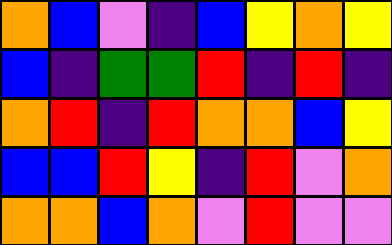[["orange", "blue", "violet", "indigo", "blue", "yellow", "orange", "yellow"], ["blue", "indigo", "green", "green", "red", "indigo", "red", "indigo"], ["orange", "red", "indigo", "red", "orange", "orange", "blue", "yellow"], ["blue", "blue", "red", "yellow", "indigo", "red", "violet", "orange"], ["orange", "orange", "blue", "orange", "violet", "red", "violet", "violet"]]